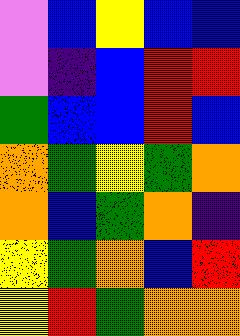[["violet", "blue", "yellow", "blue", "blue"], ["violet", "indigo", "blue", "red", "red"], ["green", "blue", "blue", "red", "blue"], ["orange", "green", "yellow", "green", "orange"], ["orange", "blue", "green", "orange", "indigo"], ["yellow", "green", "orange", "blue", "red"], ["yellow", "red", "green", "orange", "orange"]]